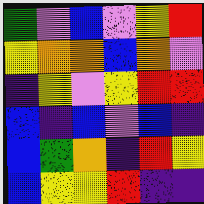[["green", "violet", "blue", "violet", "yellow", "red"], ["yellow", "orange", "orange", "blue", "orange", "violet"], ["indigo", "yellow", "violet", "yellow", "red", "red"], ["blue", "indigo", "blue", "violet", "blue", "indigo"], ["blue", "green", "orange", "indigo", "red", "yellow"], ["blue", "yellow", "yellow", "red", "indigo", "indigo"]]